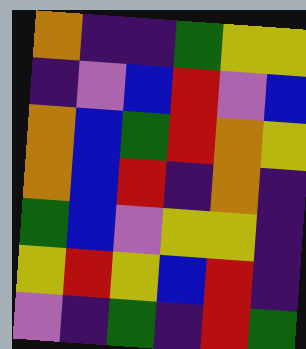[["orange", "indigo", "indigo", "green", "yellow", "yellow"], ["indigo", "violet", "blue", "red", "violet", "blue"], ["orange", "blue", "green", "red", "orange", "yellow"], ["orange", "blue", "red", "indigo", "orange", "indigo"], ["green", "blue", "violet", "yellow", "yellow", "indigo"], ["yellow", "red", "yellow", "blue", "red", "indigo"], ["violet", "indigo", "green", "indigo", "red", "green"]]